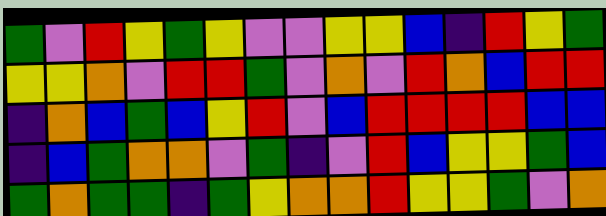[["green", "violet", "red", "yellow", "green", "yellow", "violet", "violet", "yellow", "yellow", "blue", "indigo", "red", "yellow", "green"], ["yellow", "yellow", "orange", "violet", "red", "red", "green", "violet", "orange", "violet", "red", "orange", "blue", "red", "red"], ["indigo", "orange", "blue", "green", "blue", "yellow", "red", "violet", "blue", "red", "red", "red", "red", "blue", "blue"], ["indigo", "blue", "green", "orange", "orange", "violet", "green", "indigo", "violet", "red", "blue", "yellow", "yellow", "green", "blue"], ["green", "orange", "green", "green", "indigo", "green", "yellow", "orange", "orange", "red", "yellow", "yellow", "green", "violet", "orange"]]